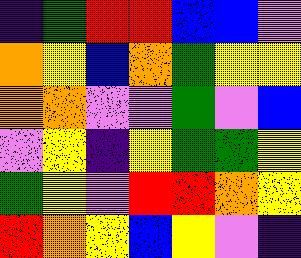[["indigo", "green", "red", "red", "blue", "blue", "violet"], ["orange", "yellow", "blue", "orange", "green", "yellow", "yellow"], ["orange", "orange", "violet", "violet", "green", "violet", "blue"], ["violet", "yellow", "indigo", "yellow", "green", "green", "yellow"], ["green", "yellow", "violet", "red", "red", "orange", "yellow"], ["red", "orange", "yellow", "blue", "yellow", "violet", "indigo"]]